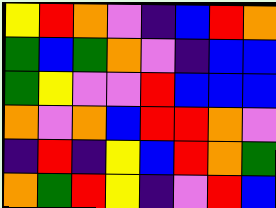[["yellow", "red", "orange", "violet", "indigo", "blue", "red", "orange"], ["green", "blue", "green", "orange", "violet", "indigo", "blue", "blue"], ["green", "yellow", "violet", "violet", "red", "blue", "blue", "blue"], ["orange", "violet", "orange", "blue", "red", "red", "orange", "violet"], ["indigo", "red", "indigo", "yellow", "blue", "red", "orange", "green"], ["orange", "green", "red", "yellow", "indigo", "violet", "red", "blue"]]